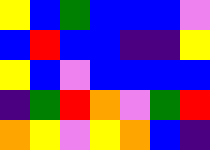[["yellow", "blue", "green", "blue", "blue", "blue", "violet"], ["blue", "red", "blue", "blue", "indigo", "indigo", "yellow"], ["yellow", "blue", "violet", "blue", "blue", "blue", "blue"], ["indigo", "green", "red", "orange", "violet", "green", "red"], ["orange", "yellow", "violet", "yellow", "orange", "blue", "indigo"]]